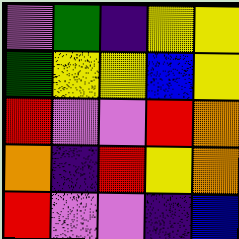[["violet", "green", "indigo", "yellow", "yellow"], ["green", "yellow", "yellow", "blue", "yellow"], ["red", "violet", "violet", "red", "orange"], ["orange", "indigo", "red", "yellow", "orange"], ["red", "violet", "violet", "indigo", "blue"]]